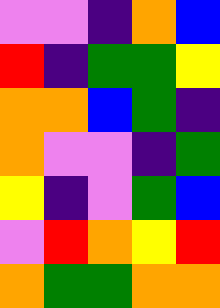[["violet", "violet", "indigo", "orange", "blue"], ["red", "indigo", "green", "green", "yellow"], ["orange", "orange", "blue", "green", "indigo"], ["orange", "violet", "violet", "indigo", "green"], ["yellow", "indigo", "violet", "green", "blue"], ["violet", "red", "orange", "yellow", "red"], ["orange", "green", "green", "orange", "orange"]]